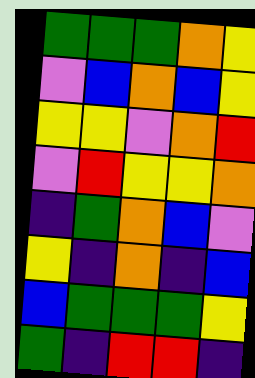[["green", "green", "green", "orange", "yellow"], ["violet", "blue", "orange", "blue", "yellow"], ["yellow", "yellow", "violet", "orange", "red"], ["violet", "red", "yellow", "yellow", "orange"], ["indigo", "green", "orange", "blue", "violet"], ["yellow", "indigo", "orange", "indigo", "blue"], ["blue", "green", "green", "green", "yellow"], ["green", "indigo", "red", "red", "indigo"]]